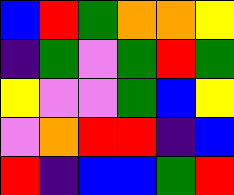[["blue", "red", "green", "orange", "orange", "yellow"], ["indigo", "green", "violet", "green", "red", "green"], ["yellow", "violet", "violet", "green", "blue", "yellow"], ["violet", "orange", "red", "red", "indigo", "blue"], ["red", "indigo", "blue", "blue", "green", "red"]]